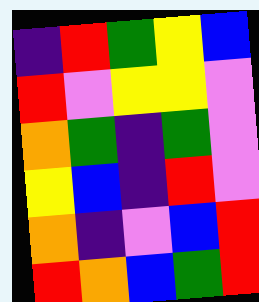[["indigo", "red", "green", "yellow", "blue"], ["red", "violet", "yellow", "yellow", "violet"], ["orange", "green", "indigo", "green", "violet"], ["yellow", "blue", "indigo", "red", "violet"], ["orange", "indigo", "violet", "blue", "red"], ["red", "orange", "blue", "green", "red"]]